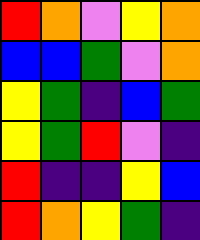[["red", "orange", "violet", "yellow", "orange"], ["blue", "blue", "green", "violet", "orange"], ["yellow", "green", "indigo", "blue", "green"], ["yellow", "green", "red", "violet", "indigo"], ["red", "indigo", "indigo", "yellow", "blue"], ["red", "orange", "yellow", "green", "indigo"]]